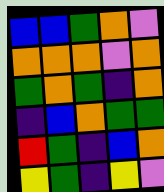[["blue", "blue", "green", "orange", "violet"], ["orange", "orange", "orange", "violet", "orange"], ["green", "orange", "green", "indigo", "orange"], ["indigo", "blue", "orange", "green", "green"], ["red", "green", "indigo", "blue", "orange"], ["yellow", "green", "indigo", "yellow", "violet"]]